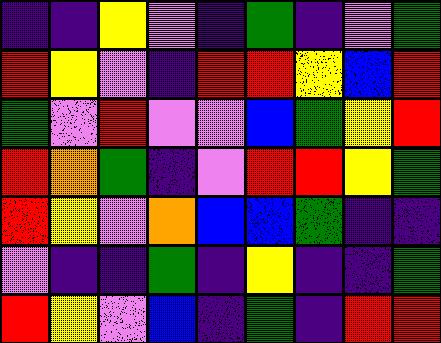[["indigo", "indigo", "yellow", "violet", "indigo", "green", "indigo", "violet", "green"], ["red", "yellow", "violet", "indigo", "red", "red", "yellow", "blue", "red"], ["green", "violet", "red", "violet", "violet", "blue", "green", "yellow", "red"], ["red", "orange", "green", "indigo", "violet", "red", "red", "yellow", "green"], ["red", "yellow", "violet", "orange", "blue", "blue", "green", "indigo", "indigo"], ["violet", "indigo", "indigo", "green", "indigo", "yellow", "indigo", "indigo", "green"], ["red", "yellow", "violet", "blue", "indigo", "green", "indigo", "red", "red"]]